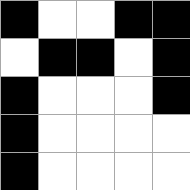[["black", "white", "white", "black", "black"], ["white", "black", "black", "white", "black"], ["black", "white", "white", "white", "black"], ["black", "white", "white", "white", "white"], ["black", "white", "white", "white", "white"]]